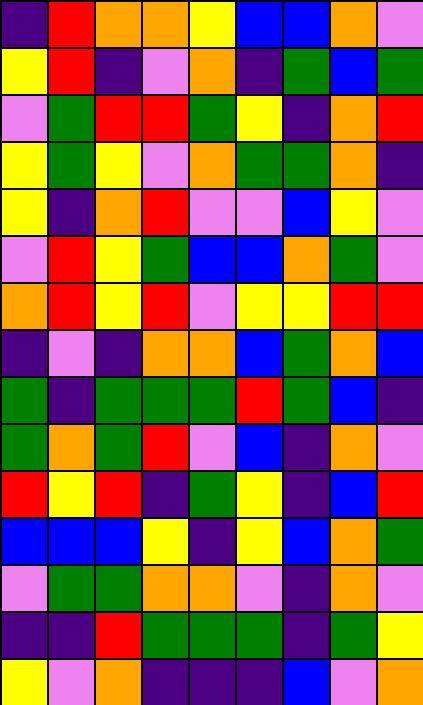[["indigo", "red", "orange", "orange", "yellow", "blue", "blue", "orange", "violet"], ["yellow", "red", "indigo", "violet", "orange", "indigo", "green", "blue", "green"], ["violet", "green", "red", "red", "green", "yellow", "indigo", "orange", "red"], ["yellow", "green", "yellow", "violet", "orange", "green", "green", "orange", "indigo"], ["yellow", "indigo", "orange", "red", "violet", "violet", "blue", "yellow", "violet"], ["violet", "red", "yellow", "green", "blue", "blue", "orange", "green", "violet"], ["orange", "red", "yellow", "red", "violet", "yellow", "yellow", "red", "red"], ["indigo", "violet", "indigo", "orange", "orange", "blue", "green", "orange", "blue"], ["green", "indigo", "green", "green", "green", "red", "green", "blue", "indigo"], ["green", "orange", "green", "red", "violet", "blue", "indigo", "orange", "violet"], ["red", "yellow", "red", "indigo", "green", "yellow", "indigo", "blue", "red"], ["blue", "blue", "blue", "yellow", "indigo", "yellow", "blue", "orange", "green"], ["violet", "green", "green", "orange", "orange", "violet", "indigo", "orange", "violet"], ["indigo", "indigo", "red", "green", "green", "green", "indigo", "green", "yellow"], ["yellow", "violet", "orange", "indigo", "indigo", "indigo", "blue", "violet", "orange"]]